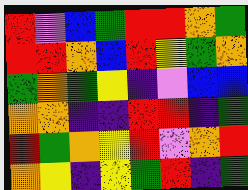[["red", "violet", "blue", "green", "red", "red", "orange", "green"], ["red", "red", "orange", "blue", "red", "yellow", "green", "orange"], ["green", "orange", "green", "yellow", "indigo", "violet", "blue", "blue"], ["orange", "orange", "indigo", "indigo", "red", "red", "indigo", "green"], ["red", "green", "orange", "yellow", "red", "violet", "orange", "red"], ["orange", "yellow", "indigo", "yellow", "green", "red", "indigo", "green"]]